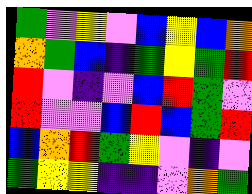[["green", "violet", "yellow", "violet", "blue", "yellow", "blue", "orange"], ["orange", "green", "blue", "indigo", "green", "yellow", "green", "red"], ["red", "violet", "indigo", "violet", "blue", "red", "green", "violet"], ["red", "violet", "violet", "blue", "red", "blue", "green", "red"], ["blue", "orange", "red", "green", "yellow", "violet", "indigo", "violet"], ["green", "yellow", "yellow", "indigo", "indigo", "violet", "orange", "green"]]